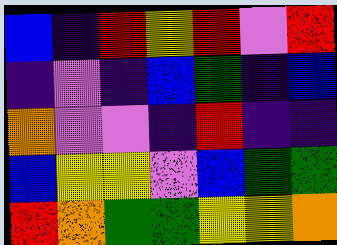[["blue", "indigo", "red", "yellow", "red", "violet", "red"], ["indigo", "violet", "indigo", "blue", "green", "indigo", "blue"], ["orange", "violet", "violet", "indigo", "red", "indigo", "indigo"], ["blue", "yellow", "yellow", "violet", "blue", "green", "green"], ["red", "orange", "green", "green", "yellow", "yellow", "orange"]]